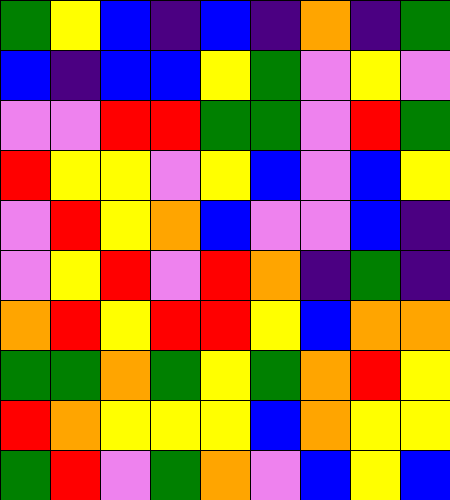[["green", "yellow", "blue", "indigo", "blue", "indigo", "orange", "indigo", "green"], ["blue", "indigo", "blue", "blue", "yellow", "green", "violet", "yellow", "violet"], ["violet", "violet", "red", "red", "green", "green", "violet", "red", "green"], ["red", "yellow", "yellow", "violet", "yellow", "blue", "violet", "blue", "yellow"], ["violet", "red", "yellow", "orange", "blue", "violet", "violet", "blue", "indigo"], ["violet", "yellow", "red", "violet", "red", "orange", "indigo", "green", "indigo"], ["orange", "red", "yellow", "red", "red", "yellow", "blue", "orange", "orange"], ["green", "green", "orange", "green", "yellow", "green", "orange", "red", "yellow"], ["red", "orange", "yellow", "yellow", "yellow", "blue", "orange", "yellow", "yellow"], ["green", "red", "violet", "green", "orange", "violet", "blue", "yellow", "blue"]]